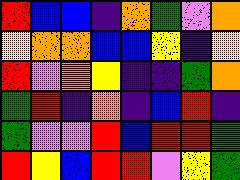[["red", "blue", "blue", "indigo", "orange", "green", "violet", "orange"], ["yellow", "orange", "orange", "blue", "blue", "yellow", "indigo", "yellow"], ["red", "violet", "orange", "yellow", "indigo", "indigo", "green", "orange"], ["green", "red", "indigo", "orange", "indigo", "blue", "red", "indigo"], ["green", "violet", "violet", "red", "blue", "red", "red", "green"], ["red", "yellow", "blue", "red", "red", "violet", "yellow", "green"]]